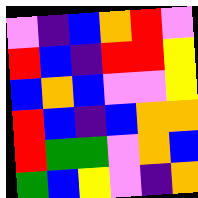[["violet", "indigo", "blue", "orange", "red", "violet"], ["red", "blue", "indigo", "red", "red", "yellow"], ["blue", "orange", "blue", "violet", "violet", "yellow"], ["red", "blue", "indigo", "blue", "orange", "orange"], ["red", "green", "green", "violet", "orange", "blue"], ["green", "blue", "yellow", "violet", "indigo", "orange"]]